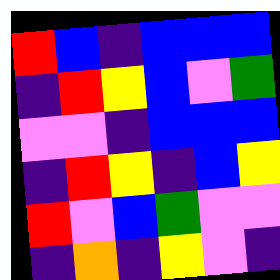[["red", "blue", "indigo", "blue", "blue", "blue"], ["indigo", "red", "yellow", "blue", "violet", "green"], ["violet", "violet", "indigo", "blue", "blue", "blue"], ["indigo", "red", "yellow", "indigo", "blue", "yellow"], ["red", "violet", "blue", "green", "violet", "violet"], ["indigo", "orange", "indigo", "yellow", "violet", "indigo"]]